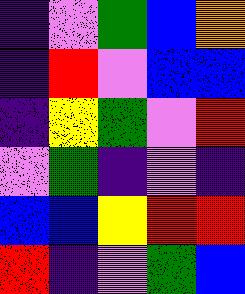[["indigo", "violet", "green", "blue", "orange"], ["indigo", "red", "violet", "blue", "blue"], ["indigo", "yellow", "green", "violet", "red"], ["violet", "green", "indigo", "violet", "indigo"], ["blue", "blue", "yellow", "red", "red"], ["red", "indigo", "violet", "green", "blue"]]